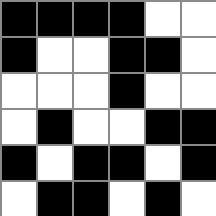[["black", "black", "black", "black", "white", "white"], ["black", "white", "white", "black", "black", "white"], ["white", "white", "white", "black", "white", "white"], ["white", "black", "white", "white", "black", "black"], ["black", "white", "black", "black", "white", "black"], ["white", "black", "black", "white", "black", "white"]]